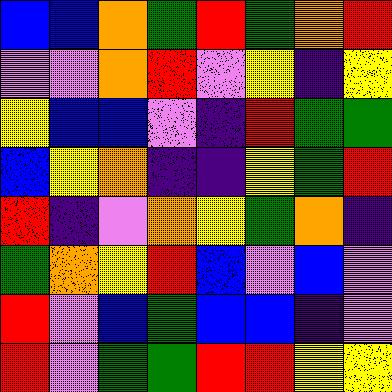[["blue", "blue", "orange", "green", "red", "green", "orange", "red"], ["violet", "violet", "orange", "red", "violet", "yellow", "indigo", "yellow"], ["yellow", "blue", "blue", "violet", "indigo", "red", "green", "green"], ["blue", "yellow", "orange", "indigo", "indigo", "yellow", "green", "red"], ["red", "indigo", "violet", "orange", "yellow", "green", "orange", "indigo"], ["green", "orange", "yellow", "red", "blue", "violet", "blue", "violet"], ["red", "violet", "blue", "green", "blue", "blue", "indigo", "violet"], ["red", "violet", "green", "green", "red", "red", "yellow", "yellow"]]